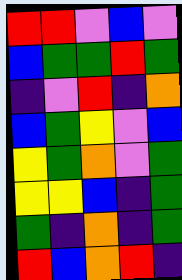[["red", "red", "violet", "blue", "violet"], ["blue", "green", "green", "red", "green"], ["indigo", "violet", "red", "indigo", "orange"], ["blue", "green", "yellow", "violet", "blue"], ["yellow", "green", "orange", "violet", "green"], ["yellow", "yellow", "blue", "indigo", "green"], ["green", "indigo", "orange", "indigo", "green"], ["red", "blue", "orange", "red", "indigo"]]